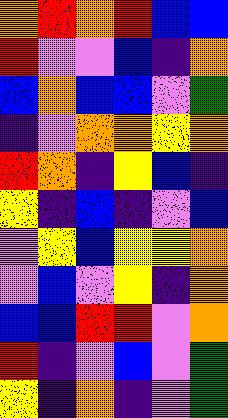[["orange", "red", "orange", "red", "blue", "blue"], ["red", "violet", "violet", "blue", "indigo", "orange"], ["blue", "orange", "blue", "blue", "violet", "green"], ["indigo", "violet", "orange", "orange", "yellow", "orange"], ["red", "orange", "indigo", "yellow", "blue", "indigo"], ["yellow", "indigo", "blue", "indigo", "violet", "blue"], ["violet", "yellow", "blue", "yellow", "yellow", "orange"], ["violet", "blue", "violet", "yellow", "indigo", "orange"], ["blue", "blue", "red", "red", "violet", "orange"], ["red", "indigo", "violet", "blue", "violet", "green"], ["yellow", "indigo", "orange", "indigo", "violet", "green"]]